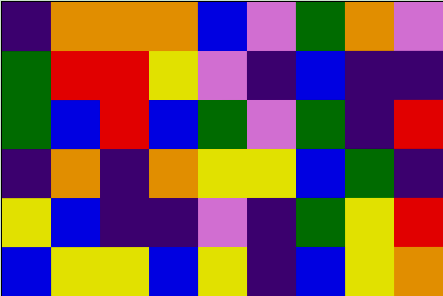[["indigo", "orange", "orange", "orange", "blue", "violet", "green", "orange", "violet"], ["green", "red", "red", "yellow", "violet", "indigo", "blue", "indigo", "indigo"], ["green", "blue", "red", "blue", "green", "violet", "green", "indigo", "red"], ["indigo", "orange", "indigo", "orange", "yellow", "yellow", "blue", "green", "indigo"], ["yellow", "blue", "indigo", "indigo", "violet", "indigo", "green", "yellow", "red"], ["blue", "yellow", "yellow", "blue", "yellow", "indigo", "blue", "yellow", "orange"]]